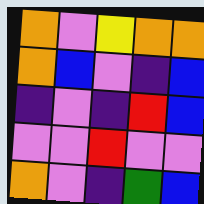[["orange", "violet", "yellow", "orange", "orange"], ["orange", "blue", "violet", "indigo", "blue"], ["indigo", "violet", "indigo", "red", "blue"], ["violet", "violet", "red", "violet", "violet"], ["orange", "violet", "indigo", "green", "blue"]]